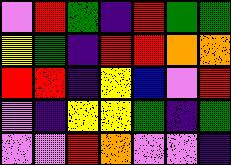[["violet", "red", "green", "indigo", "red", "green", "green"], ["yellow", "green", "indigo", "red", "red", "orange", "orange"], ["red", "red", "indigo", "yellow", "blue", "violet", "red"], ["violet", "indigo", "yellow", "yellow", "green", "indigo", "green"], ["violet", "violet", "red", "orange", "violet", "violet", "indigo"]]